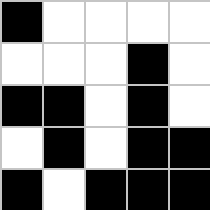[["black", "white", "white", "white", "white"], ["white", "white", "white", "black", "white"], ["black", "black", "white", "black", "white"], ["white", "black", "white", "black", "black"], ["black", "white", "black", "black", "black"]]